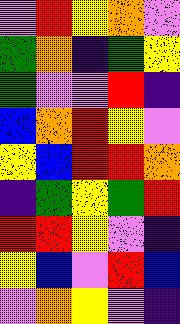[["violet", "red", "yellow", "orange", "violet"], ["green", "orange", "indigo", "green", "yellow"], ["green", "violet", "violet", "red", "indigo"], ["blue", "orange", "red", "yellow", "violet"], ["yellow", "blue", "red", "red", "orange"], ["indigo", "green", "yellow", "green", "red"], ["red", "red", "yellow", "violet", "indigo"], ["yellow", "blue", "violet", "red", "blue"], ["violet", "orange", "yellow", "violet", "indigo"]]